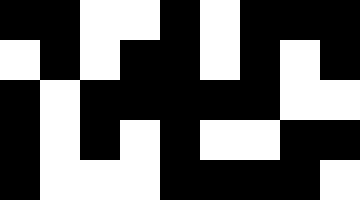[["black", "black", "white", "white", "black", "white", "black", "black", "black"], ["white", "black", "white", "black", "black", "white", "black", "white", "black"], ["black", "white", "black", "black", "black", "black", "black", "white", "white"], ["black", "white", "black", "white", "black", "white", "white", "black", "black"], ["black", "white", "white", "white", "black", "black", "black", "black", "white"]]